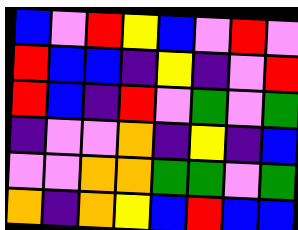[["blue", "violet", "red", "yellow", "blue", "violet", "red", "violet"], ["red", "blue", "blue", "indigo", "yellow", "indigo", "violet", "red"], ["red", "blue", "indigo", "red", "violet", "green", "violet", "green"], ["indigo", "violet", "violet", "orange", "indigo", "yellow", "indigo", "blue"], ["violet", "violet", "orange", "orange", "green", "green", "violet", "green"], ["orange", "indigo", "orange", "yellow", "blue", "red", "blue", "blue"]]